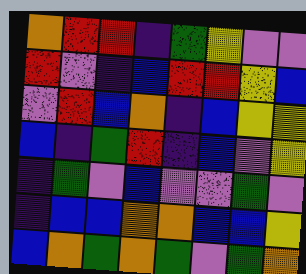[["orange", "red", "red", "indigo", "green", "yellow", "violet", "violet"], ["red", "violet", "indigo", "blue", "red", "red", "yellow", "blue"], ["violet", "red", "blue", "orange", "indigo", "blue", "yellow", "yellow"], ["blue", "indigo", "green", "red", "indigo", "blue", "violet", "yellow"], ["indigo", "green", "violet", "blue", "violet", "violet", "green", "violet"], ["indigo", "blue", "blue", "orange", "orange", "blue", "blue", "yellow"], ["blue", "orange", "green", "orange", "green", "violet", "green", "orange"]]